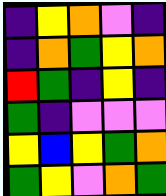[["indigo", "yellow", "orange", "violet", "indigo"], ["indigo", "orange", "green", "yellow", "orange"], ["red", "green", "indigo", "yellow", "indigo"], ["green", "indigo", "violet", "violet", "violet"], ["yellow", "blue", "yellow", "green", "orange"], ["green", "yellow", "violet", "orange", "green"]]